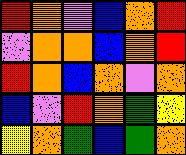[["red", "orange", "violet", "blue", "orange", "red"], ["violet", "orange", "orange", "blue", "orange", "red"], ["red", "orange", "blue", "orange", "violet", "orange"], ["blue", "violet", "red", "orange", "green", "yellow"], ["yellow", "orange", "green", "blue", "green", "orange"]]